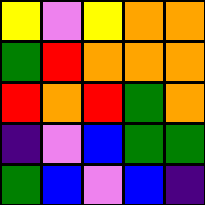[["yellow", "violet", "yellow", "orange", "orange"], ["green", "red", "orange", "orange", "orange"], ["red", "orange", "red", "green", "orange"], ["indigo", "violet", "blue", "green", "green"], ["green", "blue", "violet", "blue", "indigo"]]